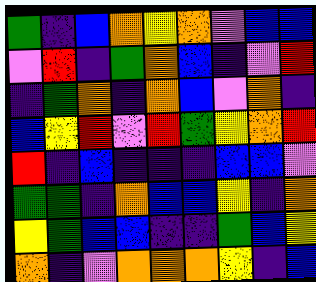[["green", "indigo", "blue", "orange", "yellow", "orange", "violet", "blue", "blue"], ["violet", "red", "indigo", "green", "orange", "blue", "indigo", "violet", "red"], ["indigo", "green", "orange", "indigo", "orange", "blue", "violet", "orange", "indigo"], ["blue", "yellow", "red", "violet", "red", "green", "yellow", "orange", "red"], ["red", "indigo", "blue", "indigo", "indigo", "indigo", "blue", "blue", "violet"], ["green", "green", "indigo", "orange", "blue", "blue", "yellow", "indigo", "orange"], ["yellow", "green", "blue", "blue", "indigo", "indigo", "green", "blue", "yellow"], ["orange", "indigo", "violet", "orange", "orange", "orange", "yellow", "indigo", "blue"]]